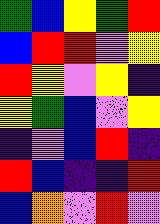[["green", "blue", "yellow", "green", "red"], ["blue", "red", "red", "violet", "yellow"], ["red", "yellow", "violet", "yellow", "indigo"], ["yellow", "green", "blue", "violet", "yellow"], ["indigo", "violet", "blue", "red", "indigo"], ["red", "blue", "indigo", "indigo", "red"], ["blue", "orange", "violet", "red", "violet"]]